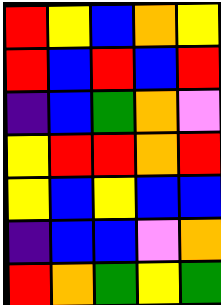[["red", "yellow", "blue", "orange", "yellow"], ["red", "blue", "red", "blue", "red"], ["indigo", "blue", "green", "orange", "violet"], ["yellow", "red", "red", "orange", "red"], ["yellow", "blue", "yellow", "blue", "blue"], ["indigo", "blue", "blue", "violet", "orange"], ["red", "orange", "green", "yellow", "green"]]